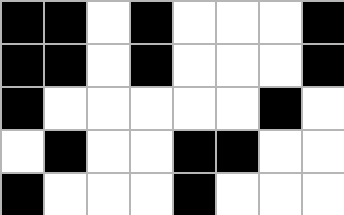[["black", "black", "white", "black", "white", "white", "white", "black"], ["black", "black", "white", "black", "white", "white", "white", "black"], ["black", "white", "white", "white", "white", "white", "black", "white"], ["white", "black", "white", "white", "black", "black", "white", "white"], ["black", "white", "white", "white", "black", "white", "white", "white"]]